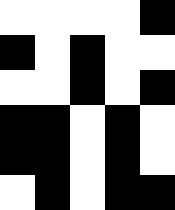[["white", "white", "white", "white", "black"], ["black", "white", "black", "white", "white"], ["white", "white", "black", "white", "black"], ["black", "black", "white", "black", "white"], ["black", "black", "white", "black", "white"], ["white", "black", "white", "black", "black"]]